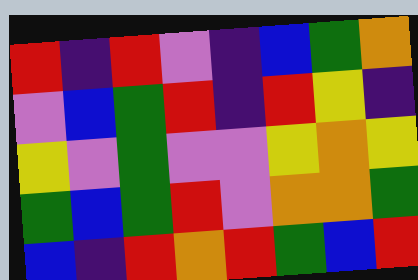[["red", "indigo", "red", "violet", "indigo", "blue", "green", "orange"], ["violet", "blue", "green", "red", "indigo", "red", "yellow", "indigo"], ["yellow", "violet", "green", "violet", "violet", "yellow", "orange", "yellow"], ["green", "blue", "green", "red", "violet", "orange", "orange", "green"], ["blue", "indigo", "red", "orange", "red", "green", "blue", "red"]]